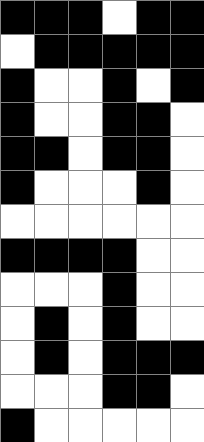[["black", "black", "black", "white", "black", "black"], ["white", "black", "black", "black", "black", "black"], ["black", "white", "white", "black", "white", "black"], ["black", "white", "white", "black", "black", "white"], ["black", "black", "white", "black", "black", "white"], ["black", "white", "white", "white", "black", "white"], ["white", "white", "white", "white", "white", "white"], ["black", "black", "black", "black", "white", "white"], ["white", "white", "white", "black", "white", "white"], ["white", "black", "white", "black", "white", "white"], ["white", "black", "white", "black", "black", "black"], ["white", "white", "white", "black", "black", "white"], ["black", "white", "white", "white", "white", "white"]]